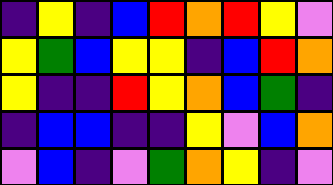[["indigo", "yellow", "indigo", "blue", "red", "orange", "red", "yellow", "violet"], ["yellow", "green", "blue", "yellow", "yellow", "indigo", "blue", "red", "orange"], ["yellow", "indigo", "indigo", "red", "yellow", "orange", "blue", "green", "indigo"], ["indigo", "blue", "blue", "indigo", "indigo", "yellow", "violet", "blue", "orange"], ["violet", "blue", "indigo", "violet", "green", "orange", "yellow", "indigo", "violet"]]